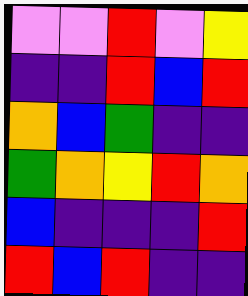[["violet", "violet", "red", "violet", "yellow"], ["indigo", "indigo", "red", "blue", "red"], ["orange", "blue", "green", "indigo", "indigo"], ["green", "orange", "yellow", "red", "orange"], ["blue", "indigo", "indigo", "indigo", "red"], ["red", "blue", "red", "indigo", "indigo"]]